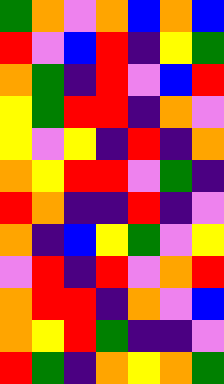[["green", "orange", "violet", "orange", "blue", "orange", "blue"], ["red", "violet", "blue", "red", "indigo", "yellow", "green"], ["orange", "green", "indigo", "red", "violet", "blue", "red"], ["yellow", "green", "red", "red", "indigo", "orange", "violet"], ["yellow", "violet", "yellow", "indigo", "red", "indigo", "orange"], ["orange", "yellow", "red", "red", "violet", "green", "indigo"], ["red", "orange", "indigo", "indigo", "red", "indigo", "violet"], ["orange", "indigo", "blue", "yellow", "green", "violet", "yellow"], ["violet", "red", "indigo", "red", "violet", "orange", "red"], ["orange", "red", "red", "indigo", "orange", "violet", "blue"], ["orange", "yellow", "red", "green", "indigo", "indigo", "violet"], ["red", "green", "indigo", "orange", "yellow", "orange", "green"]]